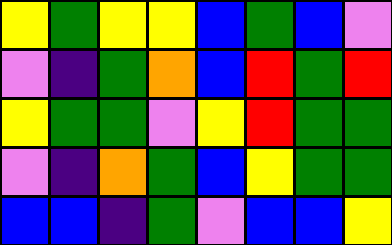[["yellow", "green", "yellow", "yellow", "blue", "green", "blue", "violet"], ["violet", "indigo", "green", "orange", "blue", "red", "green", "red"], ["yellow", "green", "green", "violet", "yellow", "red", "green", "green"], ["violet", "indigo", "orange", "green", "blue", "yellow", "green", "green"], ["blue", "blue", "indigo", "green", "violet", "blue", "blue", "yellow"]]